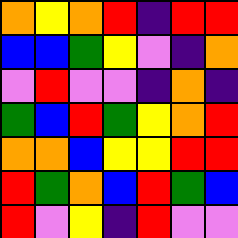[["orange", "yellow", "orange", "red", "indigo", "red", "red"], ["blue", "blue", "green", "yellow", "violet", "indigo", "orange"], ["violet", "red", "violet", "violet", "indigo", "orange", "indigo"], ["green", "blue", "red", "green", "yellow", "orange", "red"], ["orange", "orange", "blue", "yellow", "yellow", "red", "red"], ["red", "green", "orange", "blue", "red", "green", "blue"], ["red", "violet", "yellow", "indigo", "red", "violet", "violet"]]